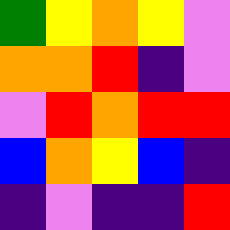[["green", "yellow", "orange", "yellow", "violet"], ["orange", "orange", "red", "indigo", "violet"], ["violet", "red", "orange", "red", "red"], ["blue", "orange", "yellow", "blue", "indigo"], ["indigo", "violet", "indigo", "indigo", "red"]]